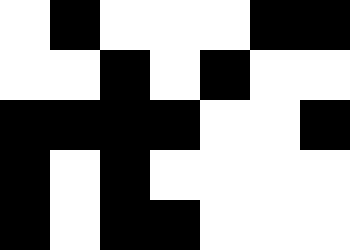[["white", "black", "white", "white", "white", "black", "black"], ["white", "white", "black", "white", "black", "white", "white"], ["black", "black", "black", "black", "white", "white", "black"], ["black", "white", "black", "white", "white", "white", "white"], ["black", "white", "black", "black", "white", "white", "white"]]